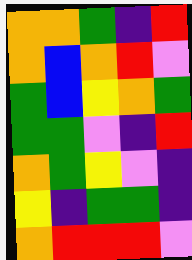[["orange", "orange", "green", "indigo", "red"], ["orange", "blue", "orange", "red", "violet"], ["green", "blue", "yellow", "orange", "green"], ["green", "green", "violet", "indigo", "red"], ["orange", "green", "yellow", "violet", "indigo"], ["yellow", "indigo", "green", "green", "indigo"], ["orange", "red", "red", "red", "violet"]]